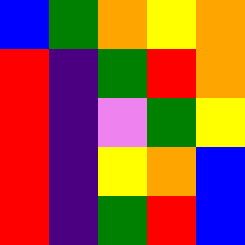[["blue", "green", "orange", "yellow", "orange"], ["red", "indigo", "green", "red", "orange"], ["red", "indigo", "violet", "green", "yellow"], ["red", "indigo", "yellow", "orange", "blue"], ["red", "indigo", "green", "red", "blue"]]